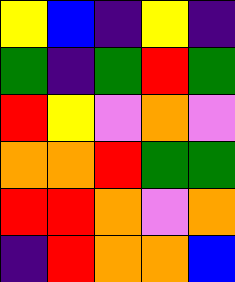[["yellow", "blue", "indigo", "yellow", "indigo"], ["green", "indigo", "green", "red", "green"], ["red", "yellow", "violet", "orange", "violet"], ["orange", "orange", "red", "green", "green"], ["red", "red", "orange", "violet", "orange"], ["indigo", "red", "orange", "orange", "blue"]]